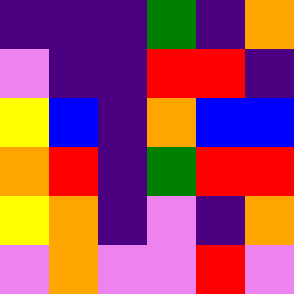[["indigo", "indigo", "indigo", "green", "indigo", "orange"], ["violet", "indigo", "indigo", "red", "red", "indigo"], ["yellow", "blue", "indigo", "orange", "blue", "blue"], ["orange", "red", "indigo", "green", "red", "red"], ["yellow", "orange", "indigo", "violet", "indigo", "orange"], ["violet", "orange", "violet", "violet", "red", "violet"]]